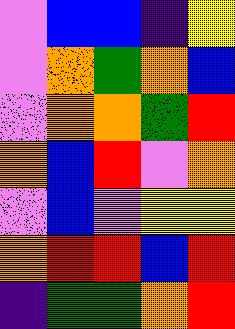[["violet", "blue", "blue", "indigo", "yellow"], ["violet", "orange", "green", "orange", "blue"], ["violet", "orange", "orange", "green", "red"], ["orange", "blue", "red", "violet", "orange"], ["violet", "blue", "violet", "yellow", "yellow"], ["orange", "red", "red", "blue", "red"], ["indigo", "green", "green", "orange", "red"]]